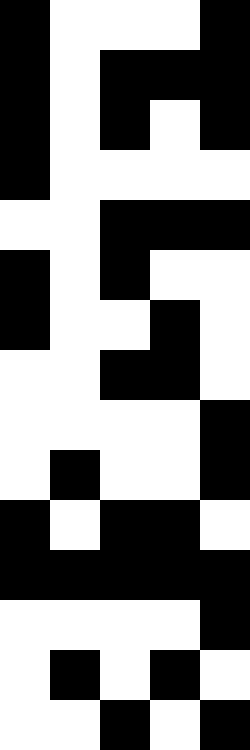[["black", "white", "white", "white", "black"], ["black", "white", "black", "black", "black"], ["black", "white", "black", "white", "black"], ["black", "white", "white", "white", "white"], ["white", "white", "black", "black", "black"], ["black", "white", "black", "white", "white"], ["black", "white", "white", "black", "white"], ["white", "white", "black", "black", "white"], ["white", "white", "white", "white", "black"], ["white", "black", "white", "white", "black"], ["black", "white", "black", "black", "white"], ["black", "black", "black", "black", "black"], ["white", "white", "white", "white", "black"], ["white", "black", "white", "black", "white"], ["white", "white", "black", "white", "black"]]